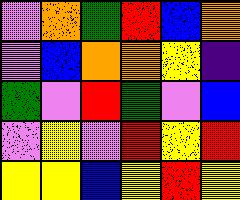[["violet", "orange", "green", "red", "blue", "orange"], ["violet", "blue", "orange", "orange", "yellow", "indigo"], ["green", "violet", "red", "green", "violet", "blue"], ["violet", "yellow", "violet", "red", "yellow", "red"], ["yellow", "yellow", "blue", "yellow", "red", "yellow"]]